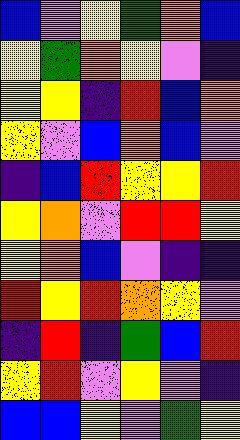[["blue", "violet", "yellow", "green", "orange", "blue"], ["yellow", "green", "orange", "yellow", "violet", "indigo"], ["yellow", "yellow", "indigo", "red", "blue", "orange"], ["yellow", "violet", "blue", "orange", "blue", "violet"], ["indigo", "blue", "red", "yellow", "yellow", "red"], ["yellow", "orange", "violet", "red", "red", "yellow"], ["yellow", "orange", "blue", "violet", "indigo", "indigo"], ["red", "yellow", "red", "orange", "yellow", "violet"], ["indigo", "red", "indigo", "green", "blue", "red"], ["yellow", "red", "violet", "yellow", "violet", "indigo"], ["blue", "blue", "yellow", "violet", "green", "yellow"]]